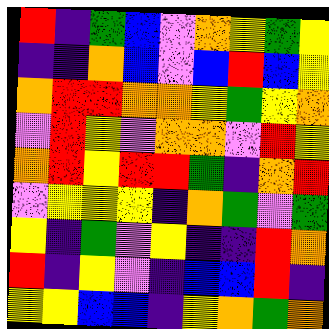[["red", "indigo", "green", "blue", "violet", "orange", "yellow", "green", "yellow"], ["indigo", "indigo", "orange", "blue", "violet", "blue", "red", "blue", "yellow"], ["orange", "red", "red", "orange", "orange", "yellow", "green", "yellow", "orange"], ["violet", "red", "yellow", "violet", "orange", "orange", "violet", "red", "yellow"], ["orange", "red", "yellow", "red", "red", "green", "indigo", "orange", "red"], ["violet", "yellow", "yellow", "yellow", "indigo", "orange", "green", "violet", "green"], ["yellow", "indigo", "green", "violet", "yellow", "indigo", "indigo", "red", "orange"], ["red", "indigo", "yellow", "violet", "indigo", "blue", "blue", "red", "indigo"], ["yellow", "yellow", "blue", "blue", "indigo", "yellow", "orange", "green", "orange"]]